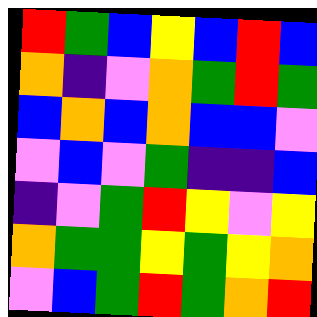[["red", "green", "blue", "yellow", "blue", "red", "blue"], ["orange", "indigo", "violet", "orange", "green", "red", "green"], ["blue", "orange", "blue", "orange", "blue", "blue", "violet"], ["violet", "blue", "violet", "green", "indigo", "indigo", "blue"], ["indigo", "violet", "green", "red", "yellow", "violet", "yellow"], ["orange", "green", "green", "yellow", "green", "yellow", "orange"], ["violet", "blue", "green", "red", "green", "orange", "red"]]